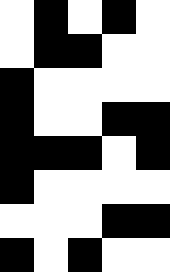[["white", "black", "white", "black", "white"], ["white", "black", "black", "white", "white"], ["black", "white", "white", "white", "white"], ["black", "white", "white", "black", "black"], ["black", "black", "black", "white", "black"], ["black", "white", "white", "white", "white"], ["white", "white", "white", "black", "black"], ["black", "white", "black", "white", "white"]]